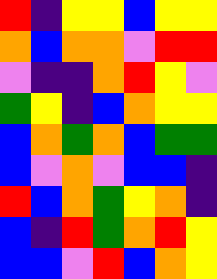[["red", "indigo", "yellow", "yellow", "blue", "yellow", "yellow"], ["orange", "blue", "orange", "orange", "violet", "red", "red"], ["violet", "indigo", "indigo", "orange", "red", "yellow", "violet"], ["green", "yellow", "indigo", "blue", "orange", "yellow", "yellow"], ["blue", "orange", "green", "orange", "blue", "green", "green"], ["blue", "violet", "orange", "violet", "blue", "blue", "indigo"], ["red", "blue", "orange", "green", "yellow", "orange", "indigo"], ["blue", "indigo", "red", "green", "orange", "red", "yellow"], ["blue", "blue", "violet", "red", "blue", "orange", "yellow"]]